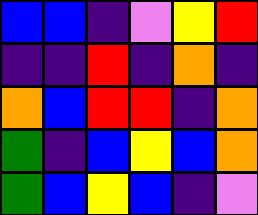[["blue", "blue", "indigo", "violet", "yellow", "red"], ["indigo", "indigo", "red", "indigo", "orange", "indigo"], ["orange", "blue", "red", "red", "indigo", "orange"], ["green", "indigo", "blue", "yellow", "blue", "orange"], ["green", "blue", "yellow", "blue", "indigo", "violet"]]